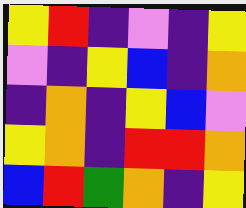[["yellow", "red", "indigo", "violet", "indigo", "yellow"], ["violet", "indigo", "yellow", "blue", "indigo", "orange"], ["indigo", "orange", "indigo", "yellow", "blue", "violet"], ["yellow", "orange", "indigo", "red", "red", "orange"], ["blue", "red", "green", "orange", "indigo", "yellow"]]